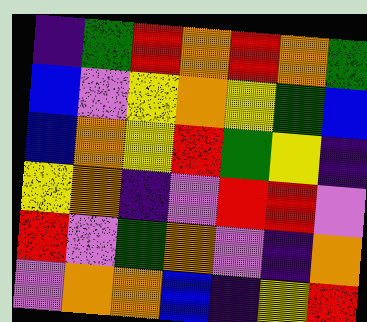[["indigo", "green", "red", "orange", "red", "orange", "green"], ["blue", "violet", "yellow", "orange", "yellow", "green", "blue"], ["blue", "orange", "yellow", "red", "green", "yellow", "indigo"], ["yellow", "orange", "indigo", "violet", "red", "red", "violet"], ["red", "violet", "green", "orange", "violet", "indigo", "orange"], ["violet", "orange", "orange", "blue", "indigo", "yellow", "red"]]